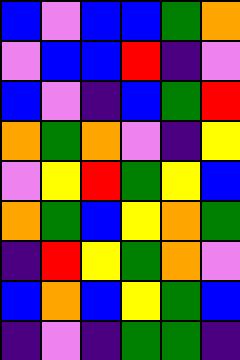[["blue", "violet", "blue", "blue", "green", "orange"], ["violet", "blue", "blue", "red", "indigo", "violet"], ["blue", "violet", "indigo", "blue", "green", "red"], ["orange", "green", "orange", "violet", "indigo", "yellow"], ["violet", "yellow", "red", "green", "yellow", "blue"], ["orange", "green", "blue", "yellow", "orange", "green"], ["indigo", "red", "yellow", "green", "orange", "violet"], ["blue", "orange", "blue", "yellow", "green", "blue"], ["indigo", "violet", "indigo", "green", "green", "indigo"]]